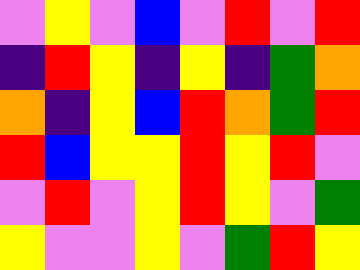[["violet", "yellow", "violet", "blue", "violet", "red", "violet", "red"], ["indigo", "red", "yellow", "indigo", "yellow", "indigo", "green", "orange"], ["orange", "indigo", "yellow", "blue", "red", "orange", "green", "red"], ["red", "blue", "yellow", "yellow", "red", "yellow", "red", "violet"], ["violet", "red", "violet", "yellow", "red", "yellow", "violet", "green"], ["yellow", "violet", "violet", "yellow", "violet", "green", "red", "yellow"]]